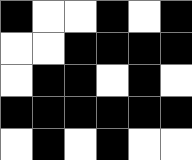[["black", "white", "white", "black", "white", "black"], ["white", "white", "black", "black", "black", "black"], ["white", "black", "black", "white", "black", "white"], ["black", "black", "black", "black", "black", "black"], ["white", "black", "white", "black", "white", "white"]]